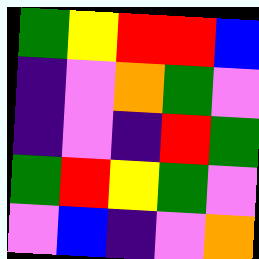[["green", "yellow", "red", "red", "blue"], ["indigo", "violet", "orange", "green", "violet"], ["indigo", "violet", "indigo", "red", "green"], ["green", "red", "yellow", "green", "violet"], ["violet", "blue", "indigo", "violet", "orange"]]